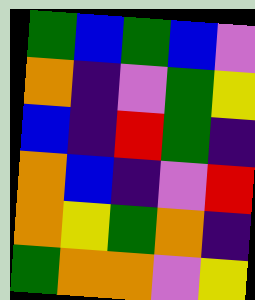[["green", "blue", "green", "blue", "violet"], ["orange", "indigo", "violet", "green", "yellow"], ["blue", "indigo", "red", "green", "indigo"], ["orange", "blue", "indigo", "violet", "red"], ["orange", "yellow", "green", "orange", "indigo"], ["green", "orange", "orange", "violet", "yellow"]]